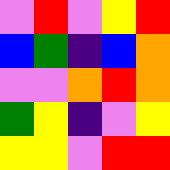[["violet", "red", "violet", "yellow", "red"], ["blue", "green", "indigo", "blue", "orange"], ["violet", "violet", "orange", "red", "orange"], ["green", "yellow", "indigo", "violet", "yellow"], ["yellow", "yellow", "violet", "red", "red"]]